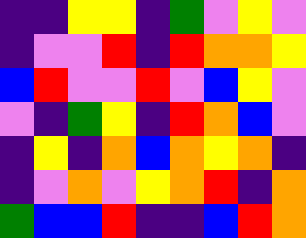[["indigo", "indigo", "yellow", "yellow", "indigo", "green", "violet", "yellow", "violet"], ["indigo", "violet", "violet", "red", "indigo", "red", "orange", "orange", "yellow"], ["blue", "red", "violet", "violet", "red", "violet", "blue", "yellow", "violet"], ["violet", "indigo", "green", "yellow", "indigo", "red", "orange", "blue", "violet"], ["indigo", "yellow", "indigo", "orange", "blue", "orange", "yellow", "orange", "indigo"], ["indigo", "violet", "orange", "violet", "yellow", "orange", "red", "indigo", "orange"], ["green", "blue", "blue", "red", "indigo", "indigo", "blue", "red", "orange"]]